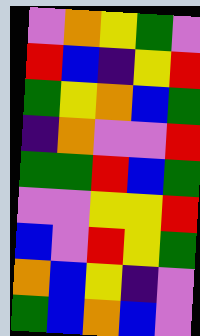[["violet", "orange", "yellow", "green", "violet"], ["red", "blue", "indigo", "yellow", "red"], ["green", "yellow", "orange", "blue", "green"], ["indigo", "orange", "violet", "violet", "red"], ["green", "green", "red", "blue", "green"], ["violet", "violet", "yellow", "yellow", "red"], ["blue", "violet", "red", "yellow", "green"], ["orange", "blue", "yellow", "indigo", "violet"], ["green", "blue", "orange", "blue", "violet"]]